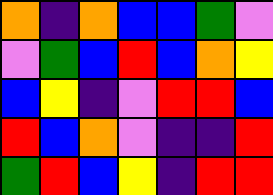[["orange", "indigo", "orange", "blue", "blue", "green", "violet"], ["violet", "green", "blue", "red", "blue", "orange", "yellow"], ["blue", "yellow", "indigo", "violet", "red", "red", "blue"], ["red", "blue", "orange", "violet", "indigo", "indigo", "red"], ["green", "red", "blue", "yellow", "indigo", "red", "red"]]